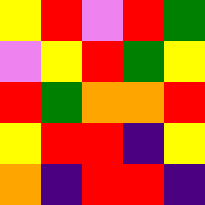[["yellow", "red", "violet", "red", "green"], ["violet", "yellow", "red", "green", "yellow"], ["red", "green", "orange", "orange", "red"], ["yellow", "red", "red", "indigo", "yellow"], ["orange", "indigo", "red", "red", "indigo"]]